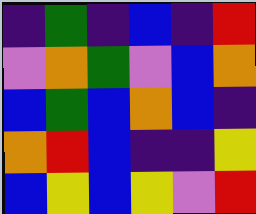[["indigo", "green", "indigo", "blue", "indigo", "red"], ["violet", "orange", "green", "violet", "blue", "orange"], ["blue", "green", "blue", "orange", "blue", "indigo"], ["orange", "red", "blue", "indigo", "indigo", "yellow"], ["blue", "yellow", "blue", "yellow", "violet", "red"]]